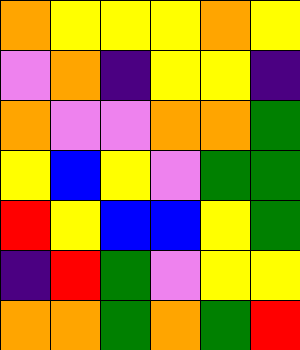[["orange", "yellow", "yellow", "yellow", "orange", "yellow"], ["violet", "orange", "indigo", "yellow", "yellow", "indigo"], ["orange", "violet", "violet", "orange", "orange", "green"], ["yellow", "blue", "yellow", "violet", "green", "green"], ["red", "yellow", "blue", "blue", "yellow", "green"], ["indigo", "red", "green", "violet", "yellow", "yellow"], ["orange", "orange", "green", "orange", "green", "red"]]